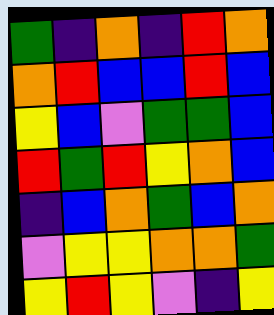[["green", "indigo", "orange", "indigo", "red", "orange"], ["orange", "red", "blue", "blue", "red", "blue"], ["yellow", "blue", "violet", "green", "green", "blue"], ["red", "green", "red", "yellow", "orange", "blue"], ["indigo", "blue", "orange", "green", "blue", "orange"], ["violet", "yellow", "yellow", "orange", "orange", "green"], ["yellow", "red", "yellow", "violet", "indigo", "yellow"]]